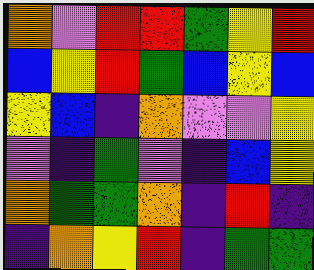[["orange", "violet", "red", "red", "green", "yellow", "red"], ["blue", "yellow", "red", "green", "blue", "yellow", "blue"], ["yellow", "blue", "indigo", "orange", "violet", "violet", "yellow"], ["violet", "indigo", "green", "violet", "indigo", "blue", "yellow"], ["orange", "green", "green", "orange", "indigo", "red", "indigo"], ["indigo", "orange", "yellow", "red", "indigo", "green", "green"]]